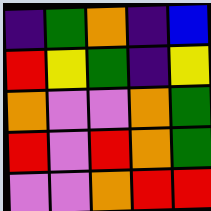[["indigo", "green", "orange", "indigo", "blue"], ["red", "yellow", "green", "indigo", "yellow"], ["orange", "violet", "violet", "orange", "green"], ["red", "violet", "red", "orange", "green"], ["violet", "violet", "orange", "red", "red"]]